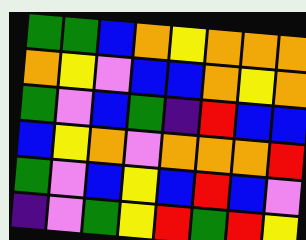[["green", "green", "blue", "orange", "yellow", "orange", "orange", "orange"], ["orange", "yellow", "violet", "blue", "blue", "orange", "yellow", "orange"], ["green", "violet", "blue", "green", "indigo", "red", "blue", "blue"], ["blue", "yellow", "orange", "violet", "orange", "orange", "orange", "red"], ["green", "violet", "blue", "yellow", "blue", "red", "blue", "violet"], ["indigo", "violet", "green", "yellow", "red", "green", "red", "yellow"]]